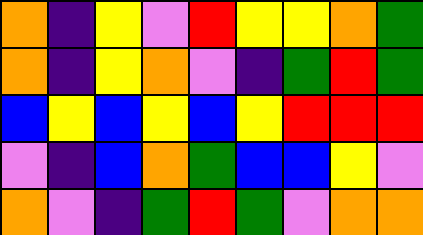[["orange", "indigo", "yellow", "violet", "red", "yellow", "yellow", "orange", "green"], ["orange", "indigo", "yellow", "orange", "violet", "indigo", "green", "red", "green"], ["blue", "yellow", "blue", "yellow", "blue", "yellow", "red", "red", "red"], ["violet", "indigo", "blue", "orange", "green", "blue", "blue", "yellow", "violet"], ["orange", "violet", "indigo", "green", "red", "green", "violet", "orange", "orange"]]